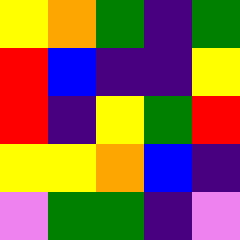[["yellow", "orange", "green", "indigo", "green"], ["red", "blue", "indigo", "indigo", "yellow"], ["red", "indigo", "yellow", "green", "red"], ["yellow", "yellow", "orange", "blue", "indigo"], ["violet", "green", "green", "indigo", "violet"]]